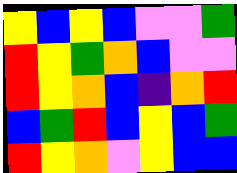[["yellow", "blue", "yellow", "blue", "violet", "violet", "green"], ["red", "yellow", "green", "orange", "blue", "violet", "violet"], ["red", "yellow", "orange", "blue", "indigo", "orange", "red"], ["blue", "green", "red", "blue", "yellow", "blue", "green"], ["red", "yellow", "orange", "violet", "yellow", "blue", "blue"]]